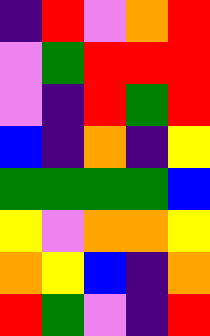[["indigo", "red", "violet", "orange", "red"], ["violet", "green", "red", "red", "red"], ["violet", "indigo", "red", "green", "red"], ["blue", "indigo", "orange", "indigo", "yellow"], ["green", "green", "green", "green", "blue"], ["yellow", "violet", "orange", "orange", "yellow"], ["orange", "yellow", "blue", "indigo", "orange"], ["red", "green", "violet", "indigo", "red"]]